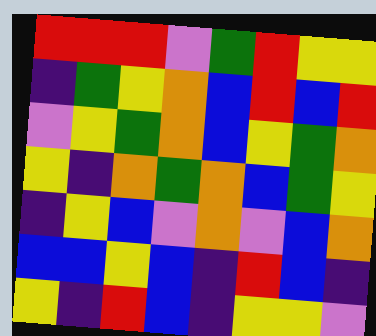[["red", "red", "red", "violet", "green", "red", "yellow", "yellow"], ["indigo", "green", "yellow", "orange", "blue", "red", "blue", "red"], ["violet", "yellow", "green", "orange", "blue", "yellow", "green", "orange"], ["yellow", "indigo", "orange", "green", "orange", "blue", "green", "yellow"], ["indigo", "yellow", "blue", "violet", "orange", "violet", "blue", "orange"], ["blue", "blue", "yellow", "blue", "indigo", "red", "blue", "indigo"], ["yellow", "indigo", "red", "blue", "indigo", "yellow", "yellow", "violet"]]